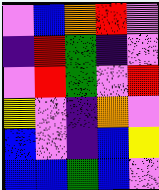[["violet", "blue", "orange", "red", "violet"], ["indigo", "red", "green", "indigo", "violet"], ["violet", "red", "green", "violet", "red"], ["yellow", "violet", "indigo", "orange", "violet"], ["blue", "violet", "indigo", "blue", "yellow"], ["blue", "blue", "green", "blue", "violet"]]